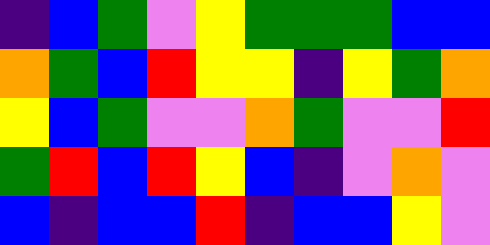[["indigo", "blue", "green", "violet", "yellow", "green", "green", "green", "blue", "blue"], ["orange", "green", "blue", "red", "yellow", "yellow", "indigo", "yellow", "green", "orange"], ["yellow", "blue", "green", "violet", "violet", "orange", "green", "violet", "violet", "red"], ["green", "red", "blue", "red", "yellow", "blue", "indigo", "violet", "orange", "violet"], ["blue", "indigo", "blue", "blue", "red", "indigo", "blue", "blue", "yellow", "violet"]]